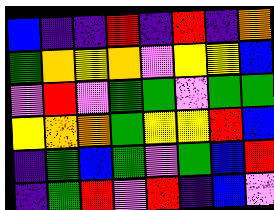[["blue", "indigo", "indigo", "red", "indigo", "red", "indigo", "orange"], ["green", "orange", "yellow", "orange", "violet", "yellow", "yellow", "blue"], ["violet", "red", "violet", "green", "green", "violet", "green", "green"], ["yellow", "orange", "orange", "green", "yellow", "yellow", "red", "blue"], ["indigo", "green", "blue", "green", "violet", "green", "blue", "red"], ["indigo", "green", "red", "violet", "red", "indigo", "blue", "violet"]]